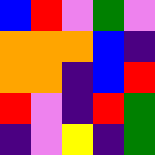[["blue", "red", "violet", "green", "violet"], ["orange", "orange", "orange", "blue", "indigo"], ["orange", "orange", "indigo", "blue", "red"], ["red", "violet", "indigo", "red", "green"], ["indigo", "violet", "yellow", "indigo", "green"]]